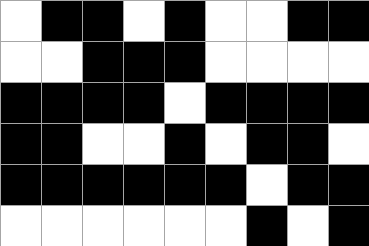[["white", "black", "black", "white", "black", "white", "white", "black", "black"], ["white", "white", "black", "black", "black", "white", "white", "white", "white"], ["black", "black", "black", "black", "white", "black", "black", "black", "black"], ["black", "black", "white", "white", "black", "white", "black", "black", "white"], ["black", "black", "black", "black", "black", "black", "white", "black", "black"], ["white", "white", "white", "white", "white", "white", "black", "white", "black"]]